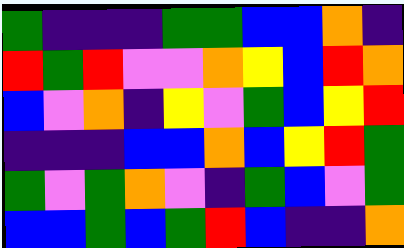[["green", "indigo", "indigo", "indigo", "green", "green", "blue", "blue", "orange", "indigo"], ["red", "green", "red", "violet", "violet", "orange", "yellow", "blue", "red", "orange"], ["blue", "violet", "orange", "indigo", "yellow", "violet", "green", "blue", "yellow", "red"], ["indigo", "indigo", "indigo", "blue", "blue", "orange", "blue", "yellow", "red", "green"], ["green", "violet", "green", "orange", "violet", "indigo", "green", "blue", "violet", "green"], ["blue", "blue", "green", "blue", "green", "red", "blue", "indigo", "indigo", "orange"]]